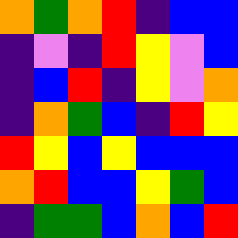[["orange", "green", "orange", "red", "indigo", "blue", "blue"], ["indigo", "violet", "indigo", "red", "yellow", "violet", "blue"], ["indigo", "blue", "red", "indigo", "yellow", "violet", "orange"], ["indigo", "orange", "green", "blue", "indigo", "red", "yellow"], ["red", "yellow", "blue", "yellow", "blue", "blue", "blue"], ["orange", "red", "blue", "blue", "yellow", "green", "blue"], ["indigo", "green", "green", "blue", "orange", "blue", "red"]]